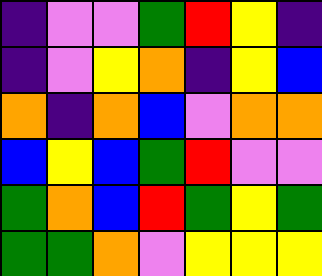[["indigo", "violet", "violet", "green", "red", "yellow", "indigo"], ["indigo", "violet", "yellow", "orange", "indigo", "yellow", "blue"], ["orange", "indigo", "orange", "blue", "violet", "orange", "orange"], ["blue", "yellow", "blue", "green", "red", "violet", "violet"], ["green", "orange", "blue", "red", "green", "yellow", "green"], ["green", "green", "orange", "violet", "yellow", "yellow", "yellow"]]